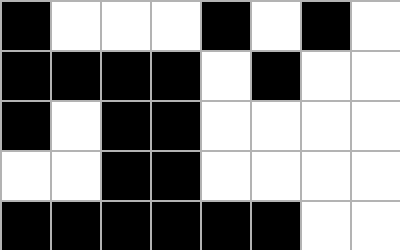[["black", "white", "white", "white", "black", "white", "black", "white"], ["black", "black", "black", "black", "white", "black", "white", "white"], ["black", "white", "black", "black", "white", "white", "white", "white"], ["white", "white", "black", "black", "white", "white", "white", "white"], ["black", "black", "black", "black", "black", "black", "white", "white"]]